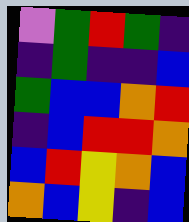[["violet", "green", "red", "green", "indigo"], ["indigo", "green", "indigo", "indigo", "blue"], ["green", "blue", "blue", "orange", "red"], ["indigo", "blue", "red", "red", "orange"], ["blue", "red", "yellow", "orange", "blue"], ["orange", "blue", "yellow", "indigo", "blue"]]